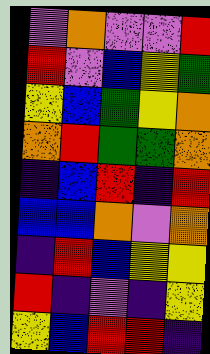[["violet", "orange", "violet", "violet", "red"], ["red", "violet", "blue", "yellow", "green"], ["yellow", "blue", "green", "yellow", "orange"], ["orange", "red", "green", "green", "orange"], ["indigo", "blue", "red", "indigo", "red"], ["blue", "blue", "orange", "violet", "orange"], ["indigo", "red", "blue", "yellow", "yellow"], ["red", "indigo", "violet", "indigo", "yellow"], ["yellow", "blue", "red", "red", "indigo"]]